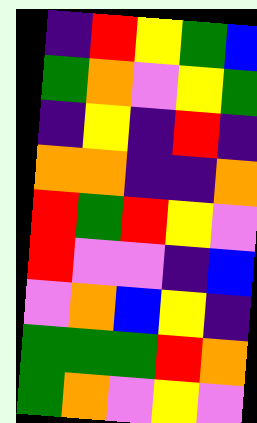[["indigo", "red", "yellow", "green", "blue"], ["green", "orange", "violet", "yellow", "green"], ["indigo", "yellow", "indigo", "red", "indigo"], ["orange", "orange", "indigo", "indigo", "orange"], ["red", "green", "red", "yellow", "violet"], ["red", "violet", "violet", "indigo", "blue"], ["violet", "orange", "blue", "yellow", "indigo"], ["green", "green", "green", "red", "orange"], ["green", "orange", "violet", "yellow", "violet"]]